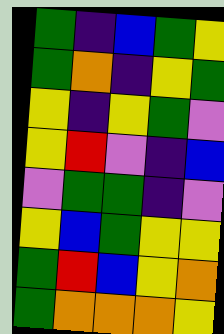[["green", "indigo", "blue", "green", "yellow"], ["green", "orange", "indigo", "yellow", "green"], ["yellow", "indigo", "yellow", "green", "violet"], ["yellow", "red", "violet", "indigo", "blue"], ["violet", "green", "green", "indigo", "violet"], ["yellow", "blue", "green", "yellow", "yellow"], ["green", "red", "blue", "yellow", "orange"], ["green", "orange", "orange", "orange", "yellow"]]